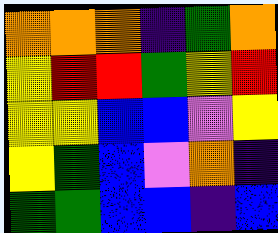[["orange", "orange", "orange", "indigo", "green", "orange"], ["yellow", "red", "red", "green", "yellow", "red"], ["yellow", "yellow", "blue", "blue", "violet", "yellow"], ["yellow", "green", "blue", "violet", "orange", "indigo"], ["green", "green", "blue", "blue", "indigo", "blue"]]